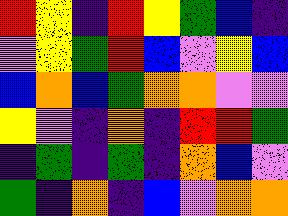[["red", "yellow", "indigo", "red", "yellow", "green", "blue", "indigo"], ["violet", "yellow", "green", "red", "blue", "violet", "yellow", "blue"], ["blue", "orange", "blue", "green", "orange", "orange", "violet", "violet"], ["yellow", "violet", "indigo", "orange", "indigo", "red", "red", "green"], ["indigo", "green", "indigo", "green", "indigo", "orange", "blue", "violet"], ["green", "indigo", "orange", "indigo", "blue", "violet", "orange", "orange"]]